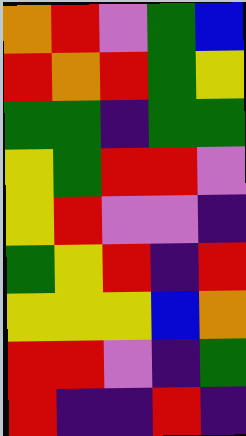[["orange", "red", "violet", "green", "blue"], ["red", "orange", "red", "green", "yellow"], ["green", "green", "indigo", "green", "green"], ["yellow", "green", "red", "red", "violet"], ["yellow", "red", "violet", "violet", "indigo"], ["green", "yellow", "red", "indigo", "red"], ["yellow", "yellow", "yellow", "blue", "orange"], ["red", "red", "violet", "indigo", "green"], ["red", "indigo", "indigo", "red", "indigo"]]